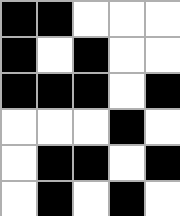[["black", "black", "white", "white", "white"], ["black", "white", "black", "white", "white"], ["black", "black", "black", "white", "black"], ["white", "white", "white", "black", "white"], ["white", "black", "black", "white", "black"], ["white", "black", "white", "black", "white"]]